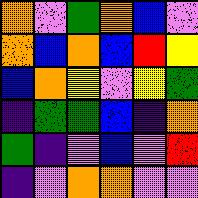[["orange", "violet", "green", "orange", "blue", "violet"], ["orange", "blue", "orange", "blue", "red", "yellow"], ["blue", "orange", "yellow", "violet", "yellow", "green"], ["indigo", "green", "green", "blue", "indigo", "orange"], ["green", "indigo", "violet", "blue", "violet", "red"], ["indigo", "violet", "orange", "orange", "violet", "violet"]]